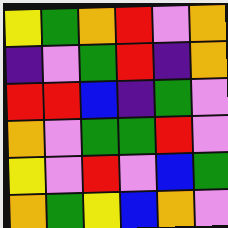[["yellow", "green", "orange", "red", "violet", "orange"], ["indigo", "violet", "green", "red", "indigo", "orange"], ["red", "red", "blue", "indigo", "green", "violet"], ["orange", "violet", "green", "green", "red", "violet"], ["yellow", "violet", "red", "violet", "blue", "green"], ["orange", "green", "yellow", "blue", "orange", "violet"]]